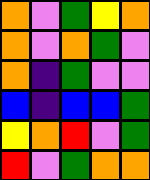[["orange", "violet", "green", "yellow", "orange"], ["orange", "violet", "orange", "green", "violet"], ["orange", "indigo", "green", "violet", "violet"], ["blue", "indigo", "blue", "blue", "green"], ["yellow", "orange", "red", "violet", "green"], ["red", "violet", "green", "orange", "orange"]]